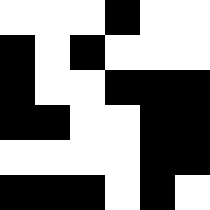[["white", "white", "white", "black", "white", "white"], ["black", "white", "black", "white", "white", "white"], ["black", "white", "white", "black", "black", "black"], ["black", "black", "white", "white", "black", "black"], ["white", "white", "white", "white", "black", "black"], ["black", "black", "black", "white", "black", "white"]]